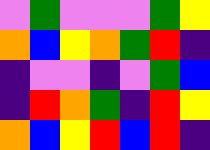[["violet", "green", "violet", "violet", "violet", "green", "yellow"], ["orange", "blue", "yellow", "orange", "green", "red", "indigo"], ["indigo", "violet", "violet", "indigo", "violet", "green", "blue"], ["indigo", "red", "orange", "green", "indigo", "red", "yellow"], ["orange", "blue", "yellow", "red", "blue", "red", "indigo"]]